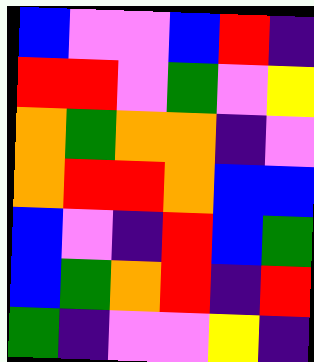[["blue", "violet", "violet", "blue", "red", "indigo"], ["red", "red", "violet", "green", "violet", "yellow"], ["orange", "green", "orange", "orange", "indigo", "violet"], ["orange", "red", "red", "orange", "blue", "blue"], ["blue", "violet", "indigo", "red", "blue", "green"], ["blue", "green", "orange", "red", "indigo", "red"], ["green", "indigo", "violet", "violet", "yellow", "indigo"]]